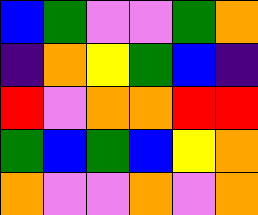[["blue", "green", "violet", "violet", "green", "orange"], ["indigo", "orange", "yellow", "green", "blue", "indigo"], ["red", "violet", "orange", "orange", "red", "red"], ["green", "blue", "green", "blue", "yellow", "orange"], ["orange", "violet", "violet", "orange", "violet", "orange"]]